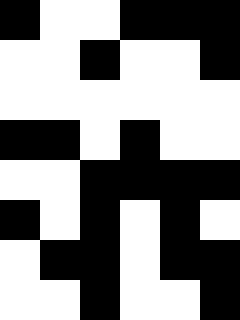[["black", "white", "white", "black", "black", "black"], ["white", "white", "black", "white", "white", "black"], ["white", "white", "white", "white", "white", "white"], ["black", "black", "white", "black", "white", "white"], ["white", "white", "black", "black", "black", "black"], ["black", "white", "black", "white", "black", "white"], ["white", "black", "black", "white", "black", "black"], ["white", "white", "black", "white", "white", "black"]]